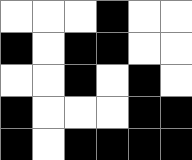[["white", "white", "white", "black", "white", "white"], ["black", "white", "black", "black", "white", "white"], ["white", "white", "black", "white", "black", "white"], ["black", "white", "white", "white", "black", "black"], ["black", "white", "black", "black", "black", "black"]]